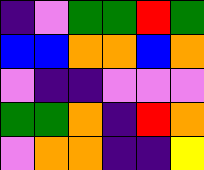[["indigo", "violet", "green", "green", "red", "green"], ["blue", "blue", "orange", "orange", "blue", "orange"], ["violet", "indigo", "indigo", "violet", "violet", "violet"], ["green", "green", "orange", "indigo", "red", "orange"], ["violet", "orange", "orange", "indigo", "indigo", "yellow"]]